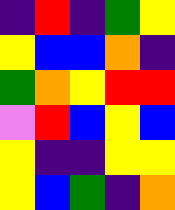[["indigo", "red", "indigo", "green", "yellow"], ["yellow", "blue", "blue", "orange", "indigo"], ["green", "orange", "yellow", "red", "red"], ["violet", "red", "blue", "yellow", "blue"], ["yellow", "indigo", "indigo", "yellow", "yellow"], ["yellow", "blue", "green", "indigo", "orange"]]